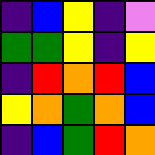[["indigo", "blue", "yellow", "indigo", "violet"], ["green", "green", "yellow", "indigo", "yellow"], ["indigo", "red", "orange", "red", "blue"], ["yellow", "orange", "green", "orange", "blue"], ["indigo", "blue", "green", "red", "orange"]]